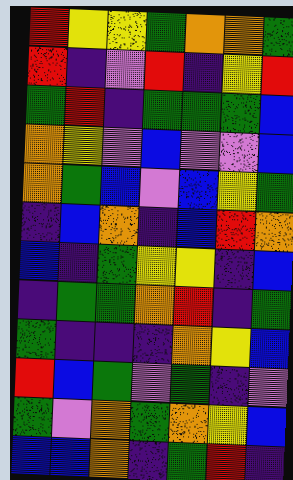[["red", "yellow", "yellow", "green", "orange", "orange", "green"], ["red", "indigo", "violet", "red", "indigo", "yellow", "red"], ["green", "red", "indigo", "green", "green", "green", "blue"], ["orange", "yellow", "violet", "blue", "violet", "violet", "blue"], ["orange", "green", "blue", "violet", "blue", "yellow", "green"], ["indigo", "blue", "orange", "indigo", "blue", "red", "orange"], ["blue", "indigo", "green", "yellow", "yellow", "indigo", "blue"], ["indigo", "green", "green", "orange", "red", "indigo", "green"], ["green", "indigo", "indigo", "indigo", "orange", "yellow", "blue"], ["red", "blue", "green", "violet", "green", "indigo", "violet"], ["green", "violet", "orange", "green", "orange", "yellow", "blue"], ["blue", "blue", "orange", "indigo", "green", "red", "indigo"]]